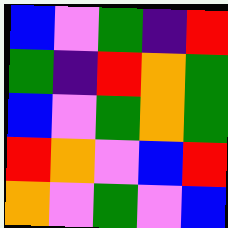[["blue", "violet", "green", "indigo", "red"], ["green", "indigo", "red", "orange", "green"], ["blue", "violet", "green", "orange", "green"], ["red", "orange", "violet", "blue", "red"], ["orange", "violet", "green", "violet", "blue"]]